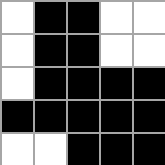[["white", "black", "black", "white", "white"], ["white", "black", "black", "white", "white"], ["white", "black", "black", "black", "black"], ["black", "black", "black", "black", "black"], ["white", "white", "black", "black", "black"]]